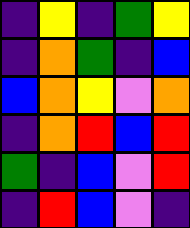[["indigo", "yellow", "indigo", "green", "yellow"], ["indigo", "orange", "green", "indigo", "blue"], ["blue", "orange", "yellow", "violet", "orange"], ["indigo", "orange", "red", "blue", "red"], ["green", "indigo", "blue", "violet", "red"], ["indigo", "red", "blue", "violet", "indigo"]]